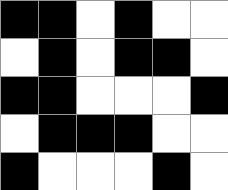[["black", "black", "white", "black", "white", "white"], ["white", "black", "white", "black", "black", "white"], ["black", "black", "white", "white", "white", "black"], ["white", "black", "black", "black", "white", "white"], ["black", "white", "white", "white", "black", "white"]]